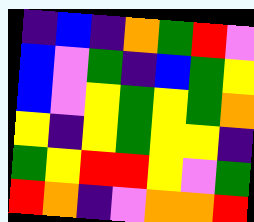[["indigo", "blue", "indigo", "orange", "green", "red", "violet"], ["blue", "violet", "green", "indigo", "blue", "green", "yellow"], ["blue", "violet", "yellow", "green", "yellow", "green", "orange"], ["yellow", "indigo", "yellow", "green", "yellow", "yellow", "indigo"], ["green", "yellow", "red", "red", "yellow", "violet", "green"], ["red", "orange", "indigo", "violet", "orange", "orange", "red"]]